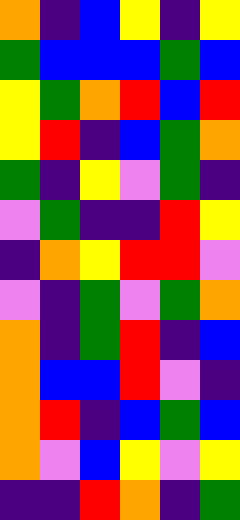[["orange", "indigo", "blue", "yellow", "indigo", "yellow"], ["green", "blue", "blue", "blue", "green", "blue"], ["yellow", "green", "orange", "red", "blue", "red"], ["yellow", "red", "indigo", "blue", "green", "orange"], ["green", "indigo", "yellow", "violet", "green", "indigo"], ["violet", "green", "indigo", "indigo", "red", "yellow"], ["indigo", "orange", "yellow", "red", "red", "violet"], ["violet", "indigo", "green", "violet", "green", "orange"], ["orange", "indigo", "green", "red", "indigo", "blue"], ["orange", "blue", "blue", "red", "violet", "indigo"], ["orange", "red", "indigo", "blue", "green", "blue"], ["orange", "violet", "blue", "yellow", "violet", "yellow"], ["indigo", "indigo", "red", "orange", "indigo", "green"]]